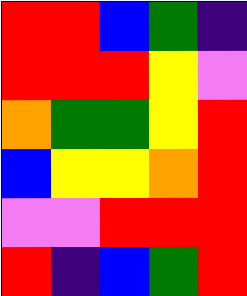[["red", "red", "blue", "green", "indigo"], ["red", "red", "red", "yellow", "violet"], ["orange", "green", "green", "yellow", "red"], ["blue", "yellow", "yellow", "orange", "red"], ["violet", "violet", "red", "red", "red"], ["red", "indigo", "blue", "green", "red"]]